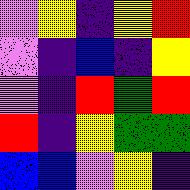[["violet", "yellow", "indigo", "yellow", "red"], ["violet", "indigo", "blue", "indigo", "yellow"], ["violet", "indigo", "red", "green", "red"], ["red", "indigo", "yellow", "green", "green"], ["blue", "blue", "violet", "yellow", "indigo"]]